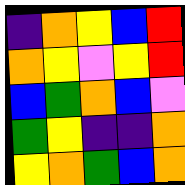[["indigo", "orange", "yellow", "blue", "red"], ["orange", "yellow", "violet", "yellow", "red"], ["blue", "green", "orange", "blue", "violet"], ["green", "yellow", "indigo", "indigo", "orange"], ["yellow", "orange", "green", "blue", "orange"]]